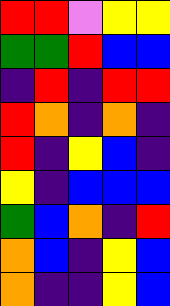[["red", "red", "violet", "yellow", "yellow"], ["green", "green", "red", "blue", "blue"], ["indigo", "red", "indigo", "red", "red"], ["red", "orange", "indigo", "orange", "indigo"], ["red", "indigo", "yellow", "blue", "indigo"], ["yellow", "indigo", "blue", "blue", "blue"], ["green", "blue", "orange", "indigo", "red"], ["orange", "blue", "indigo", "yellow", "blue"], ["orange", "indigo", "indigo", "yellow", "blue"]]